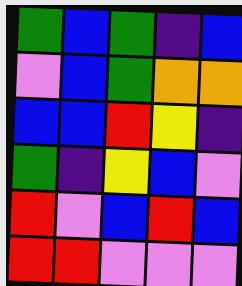[["green", "blue", "green", "indigo", "blue"], ["violet", "blue", "green", "orange", "orange"], ["blue", "blue", "red", "yellow", "indigo"], ["green", "indigo", "yellow", "blue", "violet"], ["red", "violet", "blue", "red", "blue"], ["red", "red", "violet", "violet", "violet"]]